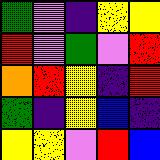[["green", "violet", "indigo", "yellow", "yellow"], ["red", "violet", "green", "violet", "red"], ["orange", "red", "yellow", "indigo", "red"], ["green", "indigo", "yellow", "blue", "indigo"], ["yellow", "yellow", "violet", "red", "blue"]]